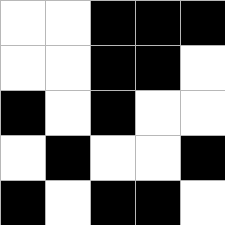[["white", "white", "black", "black", "black"], ["white", "white", "black", "black", "white"], ["black", "white", "black", "white", "white"], ["white", "black", "white", "white", "black"], ["black", "white", "black", "black", "white"]]